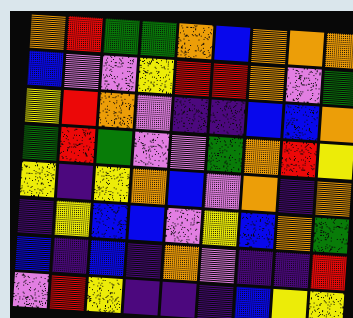[["orange", "red", "green", "green", "orange", "blue", "orange", "orange", "orange"], ["blue", "violet", "violet", "yellow", "red", "red", "orange", "violet", "green"], ["yellow", "red", "orange", "violet", "indigo", "indigo", "blue", "blue", "orange"], ["green", "red", "green", "violet", "violet", "green", "orange", "red", "yellow"], ["yellow", "indigo", "yellow", "orange", "blue", "violet", "orange", "indigo", "orange"], ["indigo", "yellow", "blue", "blue", "violet", "yellow", "blue", "orange", "green"], ["blue", "indigo", "blue", "indigo", "orange", "violet", "indigo", "indigo", "red"], ["violet", "red", "yellow", "indigo", "indigo", "indigo", "blue", "yellow", "yellow"]]